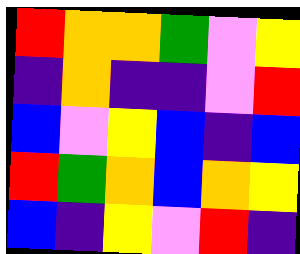[["red", "orange", "orange", "green", "violet", "yellow"], ["indigo", "orange", "indigo", "indigo", "violet", "red"], ["blue", "violet", "yellow", "blue", "indigo", "blue"], ["red", "green", "orange", "blue", "orange", "yellow"], ["blue", "indigo", "yellow", "violet", "red", "indigo"]]